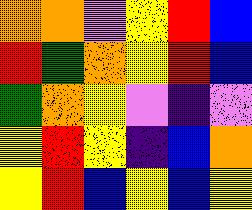[["orange", "orange", "violet", "yellow", "red", "blue"], ["red", "green", "orange", "yellow", "red", "blue"], ["green", "orange", "yellow", "violet", "indigo", "violet"], ["yellow", "red", "yellow", "indigo", "blue", "orange"], ["yellow", "red", "blue", "yellow", "blue", "yellow"]]